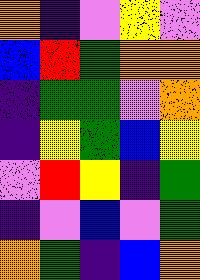[["orange", "indigo", "violet", "yellow", "violet"], ["blue", "red", "green", "orange", "orange"], ["indigo", "green", "green", "violet", "orange"], ["indigo", "yellow", "green", "blue", "yellow"], ["violet", "red", "yellow", "indigo", "green"], ["indigo", "violet", "blue", "violet", "green"], ["orange", "green", "indigo", "blue", "orange"]]